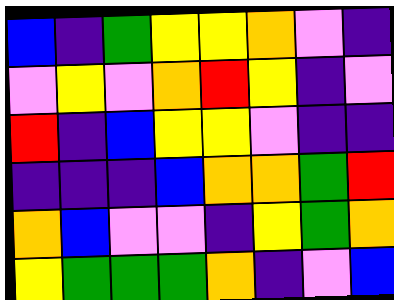[["blue", "indigo", "green", "yellow", "yellow", "orange", "violet", "indigo"], ["violet", "yellow", "violet", "orange", "red", "yellow", "indigo", "violet"], ["red", "indigo", "blue", "yellow", "yellow", "violet", "indigo", "indigo"], ["indigo", "indigo", "indigo", "blue", "orange", "orange", "green", "red"], ["orange", "blue", "violet", "violet", "indigo", "yellow", "green", "orange"], ["yellow", "green", "green", "green", "orange", "indigo", "violet", "blue"]]